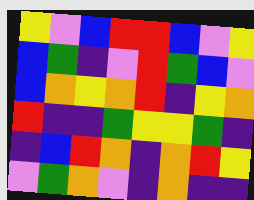[["yellow", "violet", "blue", "red", "red", "blue", "violet", "yellow"], ["blue", "green", "indigo", "violet", "red", "green", "blue", "violet"], ["blue", "orange", "yellow", "orange", "red", "indigo", "yellow", "orange"], ["red", "indigo", "indigo", "green", "yellow", "yellow", "green", "indigo"], ["indigo", "blue", "red", "orange", "indigo", "orange", "red", "yellow"], ["violet", "green", "orange", "violet", "indigo", "orange", "indigo", "indigo"]]